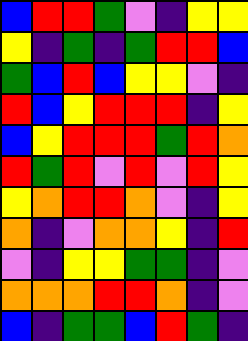[["blue", "red", "red", "green", "violet", "indigo", "yellow", "yellow"], ["yellow", "indigo", "green", "indigo", "green", "red", "red", "blue"], ["green", "blue", "red", "blue", "yellow", "yellow", "violet", "indigo"], ["red", "blue", "yellow", "red", "red", "red", "indigo", "yellow"], ["blue", "yellow", "red", "red", "red", "green", "red", "orange"], ["red", "green", "red", "violet", "red", "violet", "red", "yellow"], ["yellow", "orange", "red", "red", "orange", "violet", "indigo", "yellow"], ["orange", "indigo", "violet", "orange", "orange", "yellow", "indigo", "red"], ["violet", "indigo", "yellow", "yellow", "green", "green", "indigo", "violet"], ["orange", "orange", "orange", "red", "red", "orange", "indigo", "violet"], ["blue", "indigo", "green", "green", "blue", "red", "green", "indigo"]]